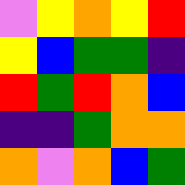[["violet", "yellow", "orange", "yellow", "red"], ["yellow", "blue", "green", "green", "indigo"], ["red", "green", "red", "orange", "blue"], ["indigo", "indigo", "green", "orange", "orange"], ["orange", "violet", "orange", "blue", "green"]]